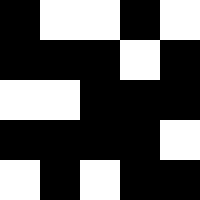[["black", "white", "white", "black", "white"], ["black", "black", "black", "white", "black"], ["white", "white", "black", "black", "black"], ["black", "black", "black", "black", "white"], ["white", "black", "white", "black", "black"]]